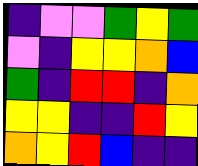[["indigo", "violet", "violet", "green", "yellow", "green"], ["violet", "indigo", "yellow", "yellow", "orange", "blue"], ["green", "indigo", "red", "red", "indigo", "orange"], ["yellow", "yellow", "indigo", "indigo", "red", "yellow"], ["orange", "yellow", "red", "blue", "indigo", "indigo"]]